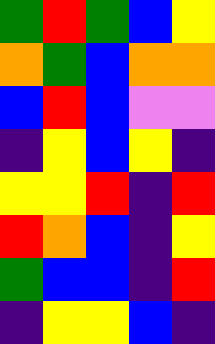[["green", "red", "green", "blue", "yellow"], ["orange", "green", "blue", "orange", "orange"], ["blue", "red", "blue", "violet", "violet"], ["indigo", "yellow", "blue", "yellow", "indigo"], ["yellow", "yellow", "red", "indigo", "red"], ["red", "orange", "blue", "indigo", "yellow"], ["green", "blue", "blue", "indigo", "red"], ["indigo", "yellow", "yellow", "blue", "indigo"]]